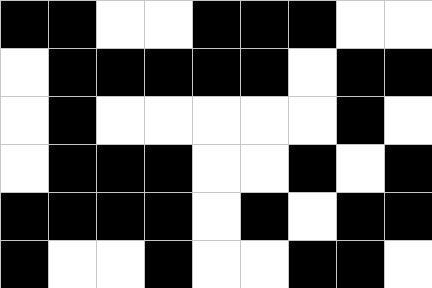[["black", "black", "white", "white", "black", "black", "black", "white", "white"], ["white", "black", "black", "black", "black", "black", "white", "black", "black"], ["white", "black", "white", "white", "white", "white", "white", "black", "white"], ["white", "black", "black", "black", "white", "white", "black", "white", "black"], ["black", "black", "black", "black", "white", "black", "white", "black", "black"], ["black", "white", "white", "black", "white", "white", "black", "black", "white"]]